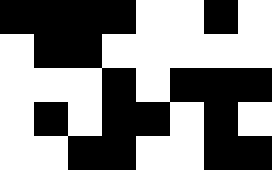[["black", "black", "black", "black", "white", "white", "black", "white"], ["white", "black", "black", "white", "white", "white", "white", "white"], ["white", "white", "white", "black", "white", "black", "black", "black"], ["white", "black", "white", "black", "black", "white", "black", "white"], ["white", "white", "black", "black", "white", "white", "black", "black"]]